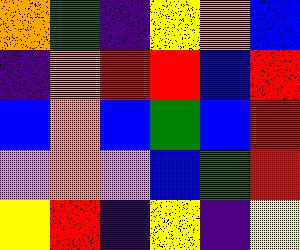[["orange", "green", "indigo", "yellow", "orange", "blue"], ["indigo", "orange", "red", "red", "blue", "red"], ["blue", "orange", "blue", "green", "blue", "red"], ["violet", "orange", "violet", "blue", "green", "red"], ["yellow", "red", "indigo", "yellow", "indigo", "yellow"]]